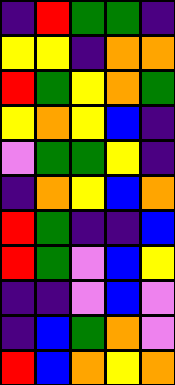[["indigo", "red", "green", "green", "indigo"], ["yellow", "yellow", "indigo", "orange", "orange"], ["red", "green", "yellow", "orange", "green"], ["yellow", "orange", "yellow", "blue", "indigo"], ["violet", "green", "green", "yellow", "indigo"], ["indigo", "orange", "yellow", "blue", "orange"], ["red", "green", "indigo", "indigo", "blue"], ["red", "green", "violet", "blue", "yellow"], ["indigo", "indigo", "violet", "blue", "violet"], ["indigo", "blue", "green", "orange", "violet"], ["red", "blue", "orange", "yellow", "orange"]]